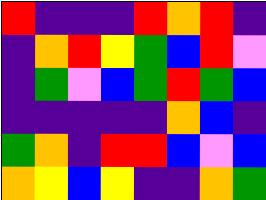[["red", "indigo", "indigo", "indigo", "red", "orange", "red", "indigo"], ["indigo", "orange", "red", "yellow", "green", "blue", "red", "violet"], ["indigo", "green", "violet", "blue", "green", "red", "green", "blue"], ["indigo", "indigo", "indigo", "indigo", "indigo", "orange", "blue", "indigo"], ["green", "orange", "indigo", "red", "red", "blue", "violet", "blue"], ["orange", "yellow", "blue", "yellow", "indigo", "indigo", "orange", "green"]]